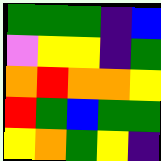[["green", "green", "green", "indigo", "blue"], ["violet", "yellow", "yellow", "indigo", "green"], ["orange", "red", "orange", "orange", "yellow"], ["red", "green", "blue", "green", "green"], ["yellow", "orange", "green", "yellow", "indigo"]]